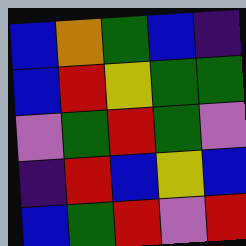[["blue", "orange", "green", "blue", "indigo"], ["blue", "red", "yellow", "green", "green"], ["violet", "green", "red", "green", "violet"], ["indigo", "red", "blue", "yellow", "blue"], ["blue", "green", "red", "violet", "red"]]